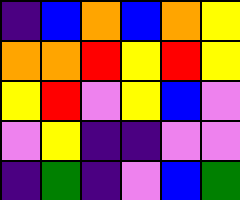[["indigo", "blue", "orange", "blue", "orange", "yellow"], ["orange", "orange", "red", "yellow", "red", "yellow"], ["yellow", "red", "violet", "yellow", "blue", "violet"], ["violet", "yellow", "indigo", "indigo", "violet", "violet"], ["indigo", "green", "indigo", "violet", "blue", "green"]]